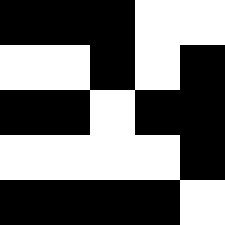[["black", "black", "black", "white", "white"], ["white", "white", "black", "white", "black"], ["black", "black", "white", "black", "black"], ["white", "white", "white", "white", "black"], ["black", "black", "black", "black", "white"]]